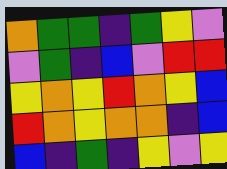[["orange", "green", "green", "indigo", "green", "yellow", "violet"], ["violet", "green", "indigo", "blue", "violet", "red", "red"], ["yellow", "orange", "yellow", "red", "orange", "yellow", "blue"], ["red", "orange", "yellow", "orange", "orange", "indigo", "blue"], ["blue", "indigo", "green", "indigo", "yellow", "violet", "yellow"]]